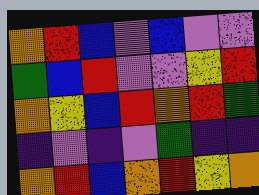[["orange", "red", "blue", "violet", "blue", "violet", "violet"], ["green", "blue", "red", "violet", "violet", "yellow", "red"], ["orange", "yellow", "blue", "red", "orange", "red", "green"], ["indigo", "violet", "indigo", "violet", "green", "indigo", "indigo"], ["orange", "red", "blue", "orange", "red", "yellow", "orange"]]